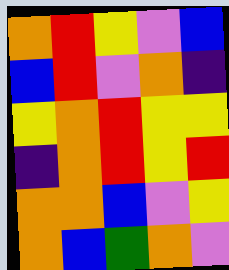[["orange", "red", "yellow", "violet", "blue"], ["blue", "red", "violet", "orange", "indigo"], ["yellow", "orange", "red", "yellow", "yellow"], ["indigo", "orange", "red", "yellow", "red"], ["orange", "orange", "blue", "violet", "yellow"], ["orange", "blue", "green", "orange", "violet"]]